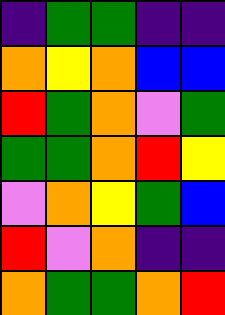[["indigo", "green", "green", "indigo", "indigo"], ["orange", "yellow", "orange", "blue", "blue"], ["red", "green", "orange", "violet", "green"], ["green", "green", "orange", "red", "yellow"], ["violet", "orange", "yellow", "green", "blue"], ["red", "violet", "orange", "indigo", "indigo"], ["orange", "green", "green", "orange", "red"]]